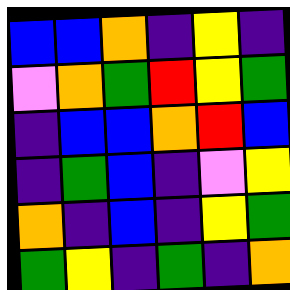[["blue", "blue", "orange", "indigo", "yellow", "indigo"], ["violet", "orange", "green", "red", "yellow", "green"], ["indigo", "blue", "blue", "orange", "red", "blue"], ["indigo", "green", "blue", "indigo", "violet", "yellow"], ["orange", "indigo", "blue", "indigo", "yellow", "green"], ["green", "yellow", "indigo", "green", "indigo", "orange"]]